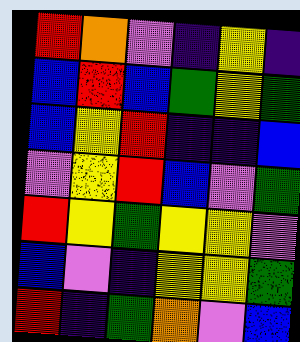[["red", "orange", "violet", "indigo", "yellow", "indigo"], ["blue", "red", "blue", "green", "yellow", "green"], ["blue", "yellow", "red", "indigo", "indigo", "blue"], ["violet", "yellow", "red", "blue", "violet", "green"], ["red", "yellow", "green", "yellow", "yellow", "violet"], ["blue", "violet", "indigo", "yellow", "yellow", "green"], ["red", "indigo", "green", "orange", "violet", "blue"]]